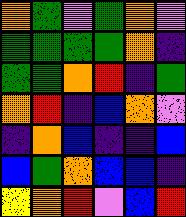[["orange", "green", "violet", "green", "orange", "violet"], ["green", "green", "green", "green", "orange", "indigo"], ["green", "green", "orange", "red", "indigo", "green"], ["orange", "red", "indigo", "blue", "orange", "violet"], ["indigo", "orange", "blue", "indigo", "indigo", "blue"], ["blue", "green", "orange", "blue", "blue", "indigo"], ["yellow", "orange", "red", "violet", "blue", "red"]]